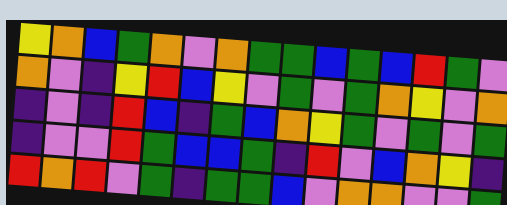[["yellow", "orange", "blue", "green", "orange", "violet", "orange", "green", "green", "blue", "green", "blue", "red", "green", "violet"], ["orange", "violet", "indigo", "yellow", "red", "blue", "yellow", "violet", "green", "violet", "green", "orange", "yellow", "violet", "orange"], ["indigo", "violet", "indigo", "red", "blue", "indigo", "green", "blue", "orange", "yellow", "green", "violet", "green", "violet", "green"], ["indigo", "violet", "violet", "red", "green", "blue", "blue", "green", "indigo", "red", "violet", "blue", "orange", "yellow", "indigo"], ["red", "orange", "red", "violet", "green", "indigo", "green", "green", "blue", "violet", "orange", "orange", "violet", "violet", "green"]]